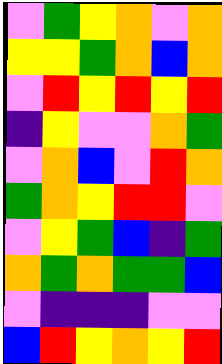[["violet", "green", "yellow", "orange", "violet", "orange"], ["yellow", "yellow", "green", "orange", "blue", "orange"], ["violet", "red", "yellow", "red", "yellow", "red"], ["indigo", "yellow", "violet", "violet", "orange", "green"], ["violet", "orange", "blue", "violet", "red", "orange"], ["green", "orange", "yellow", "red", "red", "violet"], ["violet", "yellow", "green", "blue", "indigo", "green"], ["orange", "green", "orange", "green", "green", "blue"], ["violet", "indigo", "indigo", "indigo", "violet", "violet"], ["blue", "red", "yellow", "orange", "yellow", "red"]]